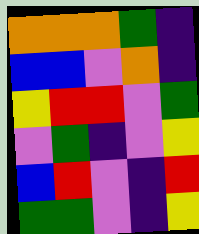[["orange", "orange", "orange", "green", "indigo"], ["blue", "blue", "violet", "orange", "indigo"], ["yellow", "red", "red", "violet", "green"], ["violet", "green", "indigo", "violet", "yellow"], ["blue", "red", "violet", "indigo", "red"], ["green", "green", "violet", "indigo", "yellow"]]